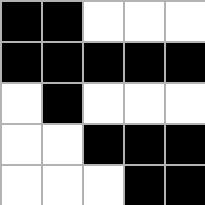[["black", "black", "white", "white", "white"], ["black", "black", "black", "black", "black"], ["white", "black", "white", "white", "white"], ["white", "white", "black", "black", "black"], ["white", "white", "white", "black", "black"]]